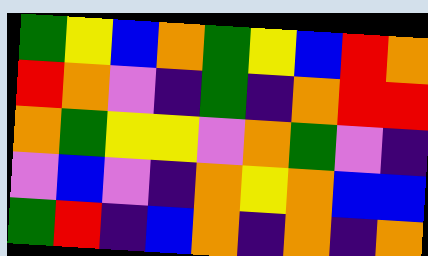[["green", "yellow", "blue", "orange", "green", "yellow", "blue", "red", "orange"], ["red", "orange", "violet", "indigo", "green", "indigo", "orange", "red", "red"], ["orange", "green", "yellow", "yellow", "violet", "orange", "green", "violet", "indigo"], ["violet", "blue", "violet", "indigo", "orange", "yellow", "orange", "blue", "blue"], ["green", "red", "indigo", "blue", "orange", "indigo", "orange", "indigo", "orange"]]